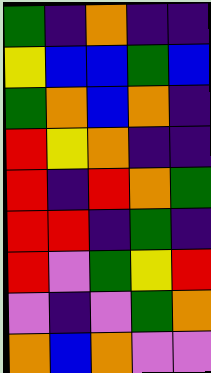[["green", "indigo", "orange", "indigo", "indigo"], ["yellow", "blue", "blue", "green", "blue"], ["green", "orange", "blue", "orange", "indigo"], ["red", "yellow", "orange", "indigo", "indigo"], ["red", "indigo", "red", "orange", "green"], ["red", "red", "indigo", "green", "indigo"], ["red", "violet", "green", "yellow", "red"], ["violet", "indigo", "violet", "green", "orange"], ["orange", "blue", "orange", "violet", "violet"]]